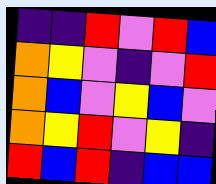[["indigo", "indigo", "red", "violet", "red", "blue"], ["orange", "yellow", "violet", "indigo", "violet", "red"], ["orange", "blue", "violet", "yellow", "blue", "violet"], ["orange", "yellow", "red", "violet", "yellow", "indigo"], ["red", "blue", "red", "indigo", "blue", "blue"]]